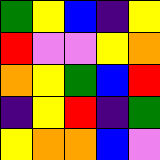[["green", "yellow", "blue", "indigo", "yellow"], ["red", "violet", "violet", "yellow", "orange"], ["orange", "yellow", "green", "blue", "red"], ["indigo", "yellow", "red", "indigo", "green"], ["yellow", "orange", "orange", "blue", "violet"]]